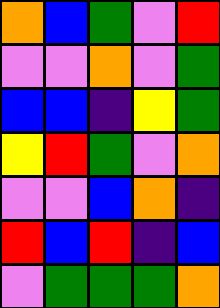[["orange", "blue", "green", "violet", "red"], ["violet", "violet", "orange", "violet", "green"], ["blue", "blue", "indigo", "yellow", "green"], ["yellow", "red", "green", "violet", "orange"], ["violet", "violet", "blue", "orange", "indigo"], ["red", "blue", "red", "indigo", "blue"], ["violet", "green", "green", "green", "orange"]]